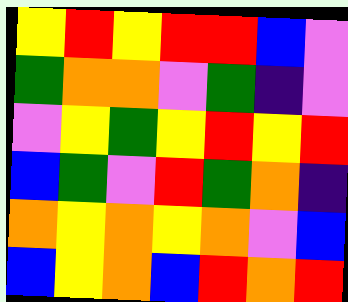[["yellow", "red", "yellow", "red", "red", "blue", "violet"], ["green", "orange", "orange", "violet", "green", "indigo", "violet"], ["violet", "yellow", "green", "yellow", "red", "yellow", "red"], ["blue", "green", "violet", "red", "green", "orange", "indigo"], ["orange", "yellow", "orange", "yellow", "orange", "violet", "blue"], ["blue", "yellow", "orange", "blue", "red", "orange", "red"]]